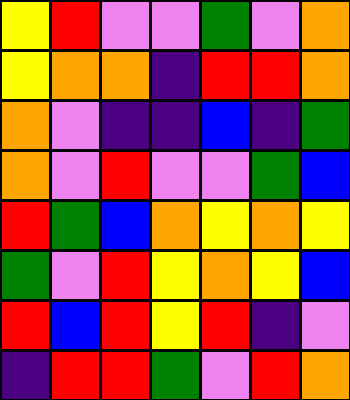[["yellow", "red", "violet", "violet", "green", "violet", "orange"], ["yellow", "orange", "orange", "indigo", "red", "red", "orange"], ["orange", "violet", "indigo", "indigo", "blue", "indigo", "green"], ["orange", "violet", "red", "violet", "violet", "green", "blue"], ["red", "green", "blue", "orange", "yellow", "orange", "yellow"], ["green", "violet", "red", "yellow", "orange", "yellow", "blue"], ["red", "blue", "red", "yellow", "red", "indigo", "violet"], ["indigo", "red", "red", "green", "violet", "red", "orange"]]